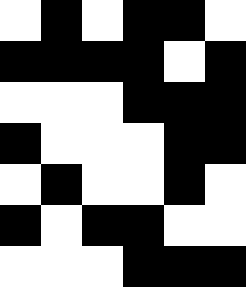[["white", "black", "white", "black", "black", "white"], ["black", "black", "black", "black", "white", "black"], ["white", "white", "white", "black", "black", "black"], ["black", "white", "white", "white", "black", "black"], ["white", "black", "white", "white", "black", "white"], ["black", "white", "black", "black", "white", "white"], ["white", "white", "white", "black", "black", "black"]]